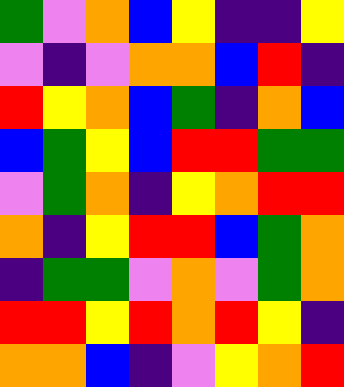[["green", "violet", "orange", "blue", "yellow", "indigo", "indigo", "yellow"], ["violet", "indigo", "violet", "orange", "orange", "blue", "red", "indigo"], ["red", "yellow", "orange", "blue", "green", "indigo", "orange", "blue"], ["blue", "green", "yellow", "blue", "red", "red", "green", "green"], ["violet", "green", "orange", "indigo", "yellow", "orange", "red", "red"], ["orange", "indigo", "yellow", "red", "red", "blue", "green", "orange"], ["indigo", "green", "green", "violet", "orange", "violet", "green", "orange"], ["red", "red", "yellow", "red", "orange", "red", "yellow", "indigo"], ["orange", "orange", "blue", "indigo", "violet", "yellow", "orange", "red"]]